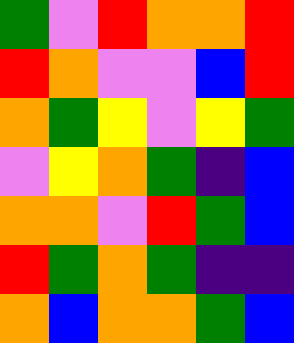[["green", "violet", "red", "orange", "orange", "red"], ["red", "orange", "violet", "violet", "blue", "red"], ["orange", "green", "yellow", "violet", "yellow", "green"], ["violet", "yellow", "orange", "green", "indigo", "blue"], ["orange", "orange", "violet", "red", "green", "blue"], ["red", "green", "orange", "green", "indigo", "indigo"], ["orange", "blue", "orange", "orange", "green", "blue"]]